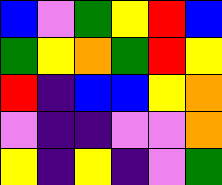[["blue", "violet", "green", "yellow", "red", "blue"], ["green", "yellow", "orange", "green", "red", "yellow"], ["red", "indigo", "blue", "blue", "yellow", "orange"], ["violet", "indigo", "indigo", "violet", "violet", "orange"], ["yellow", "indigo", "yellow", "indigo", "violet", "green"]]